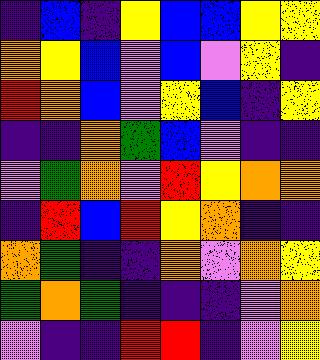[["indigo", "blue", "indigo", "yellow", "blue", "blue", "yellow", "yellow"], ["orange", "yellow", "blue", "violet", "blue", "violet", "yellow", "indigo"], ["red", "orange", "blue", "violet", "yellow", "blue", "indigo", "yellow"], ["indigo", "indigo", "orange", "green", "blue", "violet", "indigo", "indigo"], ["violet", "green", "orange", "violet", "red", "yellow", "orange", "orange"], ["indigo", "red", "blue", "red", "yellow", "orange", "indigo", "indigo"], ["orange", "green", "indigo", "indigo", "orange", "violet", "orange", "yellow"], ["green", "orange", "green", "indigo", "indigo", "indigo", "violet", "orange"], ["violet", "indigo", "indigo", "red", "red", "indigo", "violet", "yellow"]]